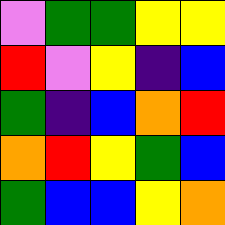[["violet", "green", "green", "yellow", "yellow"], ["red", "violet", "yellow", "indigo", "blue"], ["green", "indigo", "blue", "orange", "red"], ["orange", "red", "yellow", "green", "blue"], ["green", "blue", "blue", "yellow", "orange"]]